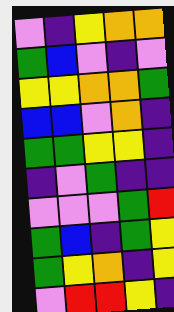[["violet", "indigo", "yellow", "orange", "orange"], ["green", "blue", "violet", "indigo", "violet"], ["yellow", "yellow", "orange", "orange", "green"], ["blue", "blue", "violet", "orange", "indigo"], ["green", "green", "yellow", "yellow", "indigo"], ["indigo", "violet", "green", "indigo", "indigo"], ["violet", "violet", "violet", "green", "red"], ["green", "blue", "indigo", "green", "yellow"], ["green", "yellow", "orange", "indigo", "yellow"], ["violet", "red", "red", "yellow", "indigo"]]